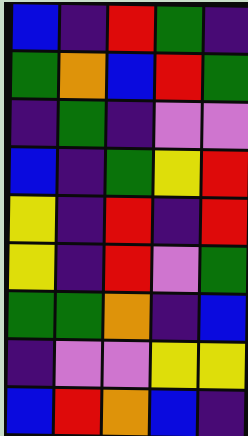[["blue", "indigo", "red", "green", "indigo"], ["green", "orange", "blue", "red", "green"], ["indigo", "green", "indigo", "violet", "violet"], ["blue", "indigo", "green", "yellow", "red"], ["yellow", "indigo", "red", "indigo", "red"], ["yellow", "indigo", "red", "violet", "green"], ["green", "green", "orange", "indigo", "blue"], ["indigo", "violet", "violet", "yellow", "yellow"], ["blue", "red", "orange", "blue", "indigo"]]